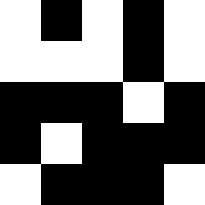[["white", "black", "white", "black", "white"], ["white", "white", "white", "black", "white"], ["black", "black", "black", "white", "black"], ["black", "white", "black", "black", "black"], ["white", "black", "black", "black", "white"]]